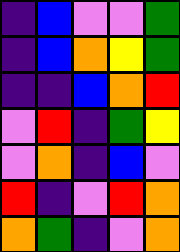[["indigo", "blue", "violet", "violet", "green"], ["indigo", "blue", "orange", "yellow", "green"], ["indigo", "indigo", "blue", "orange", "red"], ["violet", "red", "indigo", "green", "yellow"], ["violet", "orange", "indigo", "blue", "violet"], ["red", "indigo", "violet", "red", "orange"], ["orange", "green", "indigo", "violet", "orange"]]